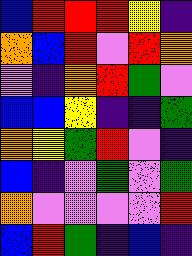[["blue", "red", "red", "red", "yellow", "indigo"], ["orange", "blue", "red", "violet", "red", "orange"], ["violet", "indigo", "orange", "red", "green", "violet"], ["blue", "blue", "yellow", "indigo", "indigo", "green"], ["orange", "yellow", "green", "red", "violet", "indigo"], ["blue", "indigo", "violet", "green", "violet", "green"], ["orange", "violet", "violet", "violet", "violet", "red"], ["blue", "red", "green", "indigo", "blue", "indigo"]]